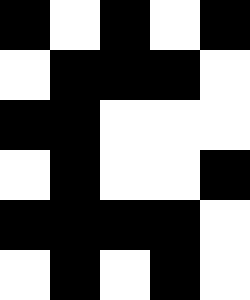[["black", "white", "black", "white", "black"], ["white", "black", "black", "black", "white"], ["black", "black", "white", "white", "white"], ["white", "black", "white", "white", "black"], ["black", "black", "black", "black", "white"], ["white", "black", "white", "black", "white"]]